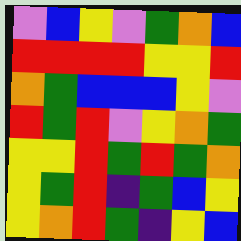[["violet", "blue", "yellow", "violet", "green", "orange", "blue"], ["red", "red", "red", "red", "yellow", "yellow", "red"], ["orange", "green", "blue", "blue", "blue", "yellow", "violet"], ["red", "green", "red", "violet", "yellow", "orange", "green"], ["yellow", "yellow", "red", "green", "red", "green", "orange"], ["yellow", "green", "red", "indigo", "green", "blue", "yellow"], ["yellow", "orange", "red", "green", "indigo", "yellow", "blue"]]